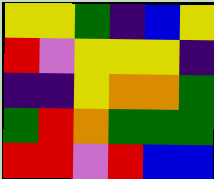[["yellow", "yellow", "green", "indigo", "blue", "yellow"], ["red", "violet", "yellow", "yellow", "yellow", "indigo"], ["indigo", "indigo", "yellow", "orange", "orange", "green"], ["green", "red", "orange", "green", "green", "green"], ["red", "red", "violet", "red", "blue", "blue"]]